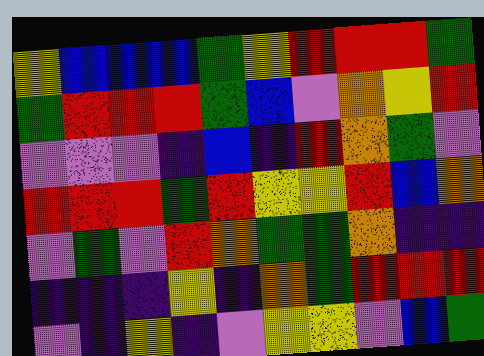[["yellow", "blue", "blue", "blue", "green", "yellow", "red", "red", "red", "green"], ["green", "red", "red", "red", "green", "blue", "violet", "orange", "yellow", "red"], ["violet", "violet", "violet", "indigo", "blue", "indigo", "red", "orange", "green", "violet"], ["red", "red", "red", "green", "red", "yellow", "yellow", "red", "blue", "orange"], ["violet", "green", "violet", "red", "orange", "green", "green", "orange", "indigo", "indigo"], ["indigo", "indigo", "indigo", "yellow", "indigo", "orange", "green", "red", "red", "red"], ["violet", "indigo", "yellow", "indigo", "violet", "yellow", "yellow", "violet", "blue", "green"]]